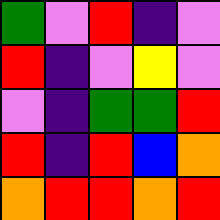[["green", "violet", "red", "indigo", "violet"], ["red", "indigo", "violet", "yellow", "violet"], ["violet", "indigo", "green", "green", "red"], ["red", "indigo", "red", "blue", "orange"], ["orange", "red", "red", "orange", "red"]]